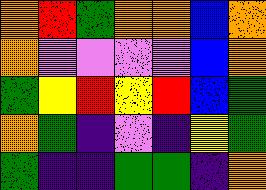[["orange", "red", "green", "orange", "orange", "blue", "orange"], ["orange", "violet", "violet", "violet", "violet", "blue", "orange"], ["green", "yellow", "red", "yellow", "red", "blue", "green"], ["orange", "green", "indigo", "violet", "indigo", "yellow", "green"], ["green", "indigo", "indigo", "green", "green", "indigo", "orange"]]